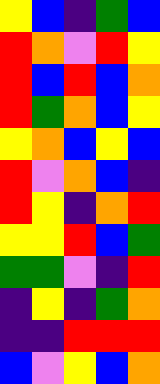[["yellow", "blue", "indigo", "green", "blue"], ["red", "orange", "violet", "red", "yellow"], ["red", "blue", "red", "blue", "orange"], ["red", "green", "orange", "blue", "yellow"], ["yellow", "orange", "blue", "yellow", "blue"], ["red", "violet", "orange", "blue", "indigo"], ["red", "yellow", "indigo", "orange", "red"], ["yellow", "yellow", "red", "blue", "green"], ["green", "green", "violet", "indigo", "red"], ["indigo", "yellow", "indigo", "green", "orange"], ["indigo", "indigo", "red", "red", "red"], ["blue", "violet", "yellow", "blue", "orange"]]